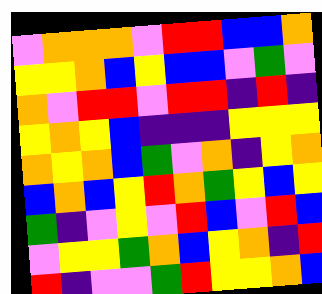[["violet", "orange", "orange", "orange", "violet", "red", "red", "blue", "blue", "orange"], ["yellow", "yellow", "orange", "blue", "yellow", "blue", "blue", "violet", "green", "violet"], ["orange", "violet", "red", "red", "violet", "red", "red", "indigo", "red", "indigo"], ["yellow", "orange", "yellow", "blue", "indigo", "indigo", "indigo", "yellow", "yellow", "yellow"], ["orange", "yellow", "orange", "blue", "green", "violet", "orange", "indigo", "yellow", "orange"], ["blue", "orange", "blue", "yellow", "red", "orange", "green", "yellow", "blue", "yellow"], ["green", "indigo", "violet", "yellow", "violet", "red", "blue", "violet", "red", "blue"], ["violet", "yellow", "yellow", "green", "orange", "blue", "yellow", "orange", "indigo", "red"], ["red", "indigo", "violet", "violet", "green", "red", "yellow", "yellow", "orange", "blue"]]